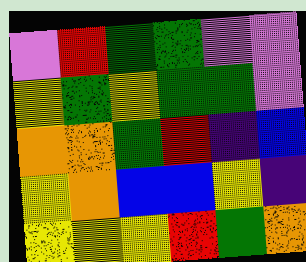[["violet", "red", "green", "green", "violet", "violet"], ["yellow", "green", "yellow", "green", "green", "violet"], ["orange", "orange", "green", "red", "indigo", "blue"], ["yellow", "orange", "blue", "blue", "yellow", "indigo"], ["yellow", "yellow", "yellow", "red", "green", "orange"]]